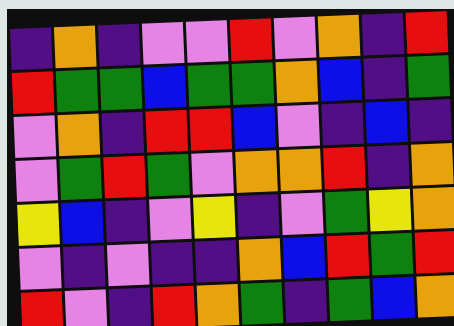[["indigo", "orange", "indigo", "violet", "violet", "red", "violet", "orange", "indigo", "red"], ["red", "green", "green", "blue", "green", "green", "orange", "blue", "indigo", "green"], ["violet", "orange", "indigo", "red", "red", "blue", "violet", "indigo", "blue", "indigo"], ["violet", "green", "red", "green", "violet", "orange", "orange", "red", "indigo", "orange"], ["yellow", "blue", "indigo", "violet", "yellow", "indigo", "violet", "green", "yellow", "orange"], ["violet", "indigo", "violet", "indigo", "indigo", "orange", "blue", "red", "green", "red"], ["red", "violet", "indigo", "red", "orange", "green", "indigo", "green", "blue", "orange"]]